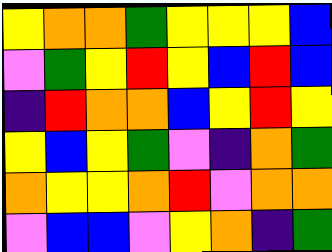[["yellow", "orange", "orange", "green", "yellow", "yellow", "yellow", "blue"], ["violet", "green", "yellow", "red", "yellow", "blue", "red", "blue"], ["indigo", "red", "orange", "orange", "blue", "yellow", "red", "yellow"], ["yellow", "blue", "yellow", "green", "violet", "indigo", "orange", "green"], ["orange", "yellow", "yellow", "orange", "red", "violet", "orange", "orange"], ["violet", "blue", "blue", "violet", "yellow", "orange", "indigo", "green"]]